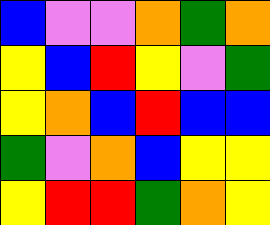[["blue", "violet", "violet", "orange", "green", "orange"], ["yellow", "blue", "red", "yellow", "violet", "green"], ["yellow", "orange", "blue", "red", "blue", "blue"], ["green", "violet", "orange", "blue", "yellow", "yellow"], ["yellow", "red", "red", "green", "orange", "yellow"]]